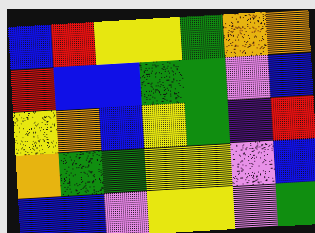[["blue", "red", "yellow", "yellow", "green", "orange", "orange"], ["red", "blue", "blue", "green", "green", "violet", "blue"], ["yellow", "orange", "blue", "yellow", "green", "indigo", "red"], ["orange", "green", "green", "yellow", "yellow", "violet", "blue"], ["blue", "blue", "violet", "yellow", "yellow", "violet", "green"]]